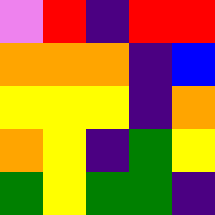[["violet", "red", "indigo", "red", "red"], ["orange", "orange", "orange", "indigo", "blue"], ["yellow", "yellow", "yellow", "indigo", "orange"], ["orange", "yellow", "indigo", "green", "yellow"], ["green", "yellow", "green", "green", "indigo"]]